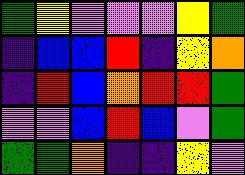[["green", "yellow", "violet", "violet", "violet", "yellow", "green"], ["indigo", "blue", "blue", "red", "indigo", "yellow", "orange"], ["indigo", "red", "blue", "orange", "red", "red", "green"], ["violet", "violet", "blue", "red", "blue", "violet", "green"], ["green", "green", "orange", "indigo", "indigo", "yellow", "violet"]]